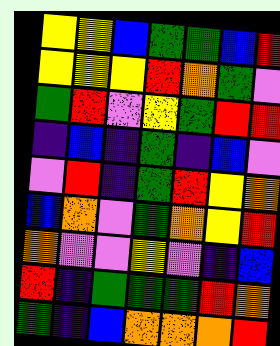[["yellow", "yellow", "blue", "green", "green", "blue", "red"], ["yellow", "yellow", "yellow", "red", "orange", "green", "violet"], ["green", "red", "violet", "yellow", "green", "red", "red"], ["indigo", "blue", "indigo", "green", "indigo", "blue", "violet"], ["violet", "red", "indigo", "green", "red", "yellow", "orange"], ["blue", "orange", "violet", "green", "orange", "yellow", "red"], ["orange", "violet", "violet", "yellow", "violet", "indigo", "blue"], ["red", "indigo", "green", "green", "green", "red", "orange"], ["green", "indigo", "blue", "orange", "orange", "orange", "red"]]